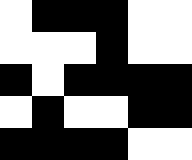[["white", "black", "black", "black", "white", "white"], ["white", "white", "white", "black", "white", "white"], ["black", "white", "black", "black", "black", "black"], ["white", "black", "white", "white", "black", "black"], ["black", "black", "black", "black", "white", "white"]]